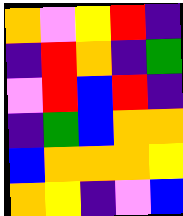[["orange", "violet", "yellow", "red", "indigo"], ["indigo", "red", "orange", "indigo", "green"], ["violet", "red", "blue", "red", "indigo"], ["indigo", "green", "blue", "orange", "orange"], ["blue", "orange", "orange", "orange", "yellow"], ["orange", "yellow", "indigo", "violet", "blue"]]